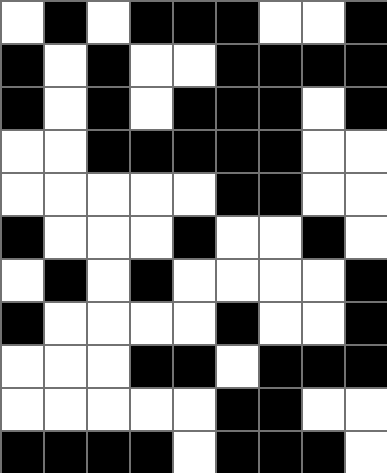[["white", "black", "white", "black", "black", "black", "white", "white", "black"], ["black", "white", "black", "white", "white", "black", "black", "black", "black"], ["black", "white", "black", "white", "black", "black", "black", "white", "black"], ["white", "white", "black", "black", "black", "black", "black", "white", "white"], ["white", "white", "white", "white", "white", "black", "black", "white", "white"], ["black", "white", "white", "white", "black", "white", "white", "black", "white"], ["white", "black", "white", "black", "white", "white", "white", "white", "black"], ["black", "white", "white", "white", "white", "black", "white", "white", "black"], ["white", "white", "white", "black", "black", "white", "black", "black", "black"], ["white", "white", "white", "white", "white", "black", "black", "white", "white"], ["black", "black", "black", "black", "white", "black", "black", "black", "white"]]